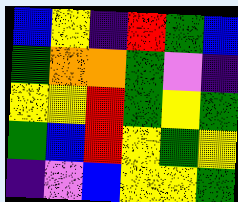[["blue", "yellow", "indigo", "red", "green", "blue"], ["green", "orange", "orange", "green", "violet", "indigo"], ["yellow", "yellow", "red", "green", "yellow", "green"], ["green", "blue", "red", "yellow", "green", "yellow"], ["indigo", "violet", "blue", "yellow", "yellow", "green"]]